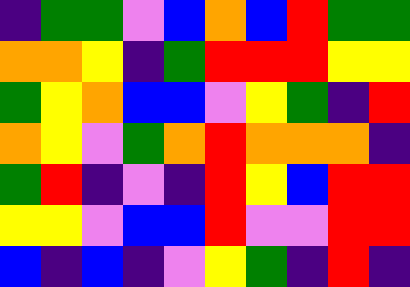[["indigo", "green", "green", "violet", "blue", "orange", "blue", "red", "green", "green"], ["orange", "orange", "yellow", "indigo", "green", "red", "red", "red", "yellow", "yellow"], ["green", "yellow", "orange", "blue", "blue", "violet", "yellow", "green", "indigo", "red"], ["orange", "yellow", "violet", "green", "orange", "red", "orange", "orange", "orange", "indigo"], ["green", "red", "indigo", "violet", "indigo", "red", "yellow", "blue", "red", "red"], ["yellow", "yellow", "violet", "blue", "blue", "red", "violet", "violet", "red", "red"], ["blue", "indigo", "blue", "indigo", "violet", "yellow", "green", "indigo", "red", "indigo"]]